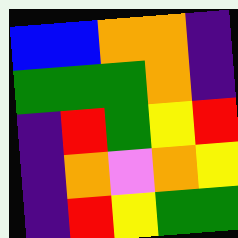[["blue", "blue", "orange", "orange", "indigo"], ["green", "green", "green", "orange", "indigo"], ["indigo", "red", "green", "yellow", "red"], ["indigo", "orange", "violet", "orange", "yellow"], ["indigo", "red", "yellow", "green", "green"]]